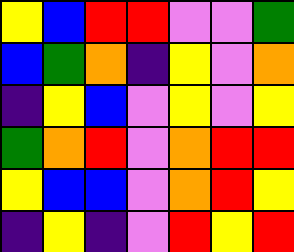[["yellow", "blue", "red", "red", "violet", "violet", "green"], ["blue", "green", "orange", "indigo", "yellow", "violet", "orange"], ["indigo", "yellow", "blue", "violet", "yellow", "violet", "yellow"], ["green", "orange", "red", "violet", "orange", "red", "red"], ["yellow", "blue", "blue", "violet", "orange", "red", "yellow"], ["indigo", "yellow", "indigo", "violet", "red", "yellow", "red"]]